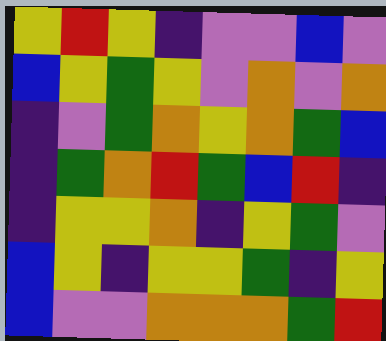[["yellow", "red", "yellow", "indigo", "violet", "violet", "blue", "violet"], ["blue", "yellow", "green", "yellow", "violet", "orange", "violet", "orange"], ["indigo", "violet", "green", "orange", "yellow", "orange", "green", "blue"], ["indigo", "green", "orange", "red", "green", "blue", "red", "indigo"], ["indigo", "yellow", "yellow", "orange", "indigo", "yellow", "green", "violet"], ["blue", "yellow", "indigo", "yellow", "yellow", "green", "indigo", "yellow"], ["blue", "violet", "violet", "orange", "orange", "orange", "green", "red"]]